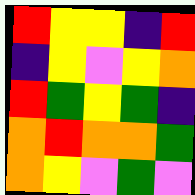[["red", "yellow", "yellow", "indigo", "red"], ["indigo", "yellow", "violet", "yellow", "orange"], ["red", "green", "yellow", "green", "indigo"], ["orange", "red", "orange", "orange", "green"], ["orange", "yellow", "violet", "green", "violet"]]